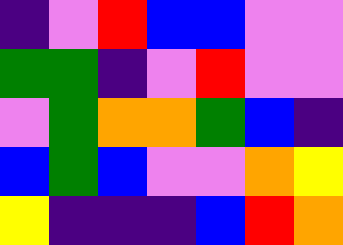[["indigo", "violet", "red", "blue", "blue", "violet", "violet"], ["green", "green", "indigo", "violet", "red", "violet", "violet"], ["violet", "green", "orange", "orange", "green", "blue", "indigo"], ["blue", "green", "blue", "violet", "violet", "orange", "yellow"], ["yellow", "indigo", "indigo", "indigo", "blue", "red", "orange"]]